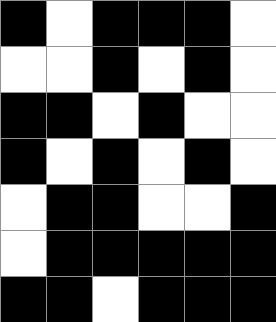[["black", "white", "black", "black", "black", "white"], ["white", "white", "black", "white", "black", "white"], ["black", "black", "white", "black", "white", "white"], ["black", "white", "black", "white", "black", "white"], ["white", "black", "black", "white", "white", "black"], ["white", "black", "black", "black", "black", "black"], ["black", "black", "white", "black", "black", "black"]]